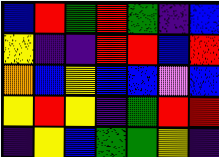[["blue", "red", "green", "red", "green", "indigo", "blue"], ["yellow", "indigo", "indigo", "red", "red", "blue", "red"], ["orange", "blue", "yellow", "blue", "blue", "violet", "blue"], ["yellow", "red", "yellow", "indigo", "green", "red", "red"], ["indigo", "yellow", "blue", "green", "green", "yellow", "indigo"]]